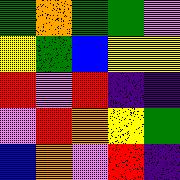[["green", "orange", "green", "green", "violet"], ["yellow", "green", "blue", "yellow", "yellow"], ["red", "violet", "red", "indigo", "indigo"], ["violet", "red", "orange", "yellow", "green"], ["blue", "orange", "violet", "red", "indigo"]]